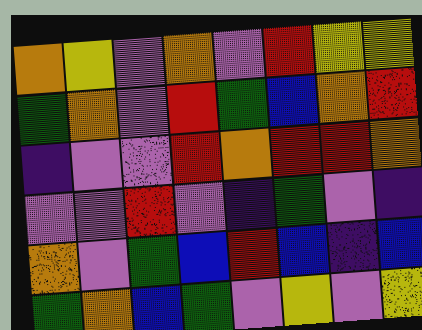[["orange", "yellow", "violet", "orange", "violet", "red", "yellow", "yellow"], ["green", "orange", "violet", "red", "green", "blue", "orange", "red"], ["indigo", "violet", "violet", "red", "orange", "red", "red", "orange"], ["violet", "violet", "red", "violet", "indigo", "green", "violet", "indigo"], ["orange", "violet", "green", "blue", "red", "blue", "indigo", "blue"], ["green", "orange", "blue", "green", "violet", "yellow", "violet", "yellow"]]